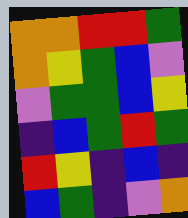[["orange", "orange", "red", "red", "green"], ["orange", "yellow", "green", "blue", "violet"], ["violet", "green", "green", "blue", "yellow"], ["indigo", "blue", "green", "red", "green"], ["red", "yellow", "indigo", "blue", "indigo"], ["blue", "green", "indigo", "violet", "orange"]]